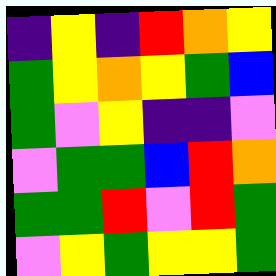[["indigo", "yellow", "indigo", "red", "orange", "yellow"], ["green", "yellow", "orange", "yellow", "green", "blue"], ["green", "violet", "yellow", "indigo", "indigo", "violet"], ["violet", "green", "green", "blue", "red", "orange"], ["green", "green", "red", "violet", "red", "green"], ["violet", "yellow", "green", "yellow", "yellow", "green"]]